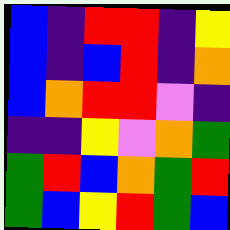[["blue", "indigo", "red", "red", "indigo", "yellow"], ["blue", "indigo", "blue", "red", "indigo", "orange"], ["blue", "orange", "red", "red", "violet", "indigo"], ["indigo", "indigo", "yellow", "violet", "orange", "green"], ["green", "red", "blue", "orange", "green", "red"], ["green", "blue", "yellow", "red", "green", "blue"]]